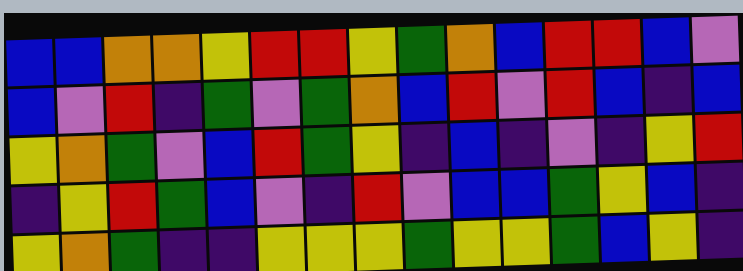[["blue", "blue", "orange", "orange", "yellow", "red", "red", "yellow", "green", "orange", "blue", "red", "red", "blue", "violet"], ["blue", "violet", "red", "indigo", "green", "violet", "green", "orange", "blue", "red", "violet", "red", "blue", "indigo", "blue"], ["yellow", "orange", "green", "violet", "blue", "red", "green", "yellow", "indigo", "blue", "indigo", "violet", "indigo", "yellow", "red"], ["indigo", "yellow", "red", "green", "blue", "violet", "indigo", "red", "violet", "blue", "blue", "green", "yellow", "blue", "indigo"], ["yellow", "orange", "green", "indigo", "indigo", "yellow", "yellow", "yellow", "green", "yellow", "yellow", "green", "blue", "yellow", "indigo"]]